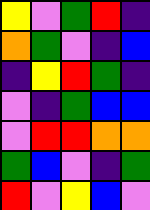[["yellow", "violet", "green", "red", "indigo"], ["orange", "green", "violet", "indigo", "blue"], ["indigo", "yellow", "red", "green", "indigo"], ["violet", "indigo", "green", "blue", "blue"], ["violet", "red", "red", "orange", "orange"], ["green", "blue", "violet", "indigo", "green"], ["red", "violet", "yellow", "blue", "violet"]]